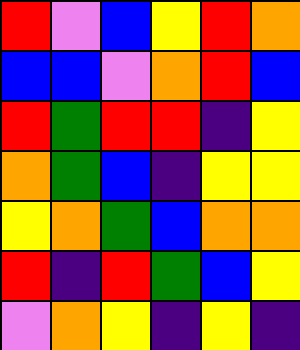[["red", "violet", "blue", "yellow", "red", "orange"], ["blue", "blue", "violet", "orange", "red", "blue"], ["red", "green", "red", "red", "indigo", "yellow"], ["orange", "green", "blue", "indigo", "yellow", "yellow"], ["yellow", "orange", "green", "blue", "orange", "orange"], ["red", "indigo", "red", "green", "blue", "yellow"], ["violet", "orange", "yellow", "indigo", "yellow", "indigo"]]